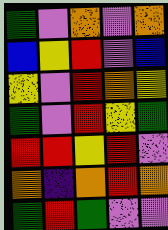[["green", "violet", "orange", "violet", "orange"], ["blue", "yellow", "red", "violet", "blue"], ["yellow", "violet", "red", "orange", "yellow"], ["green", "violet", "red", "yellow", "green"], ["red", "red", "yellow", "red", "violet"], ["orange", "indigo", "orange", "red", "orange"], ["green", "red", "green", "violet", "violet"]]